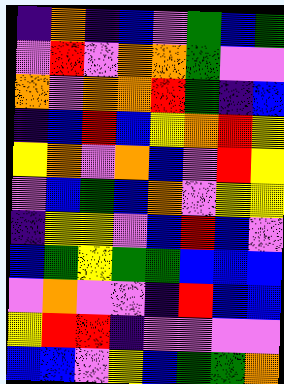[["indigo", "orange", "indigo", "blue", "violet", "green", "blue", "green"], ["violet", "red", "violet", "orange", "orange", "green", "violet", "violet"], ["orange", "violet", "orange", "orange", "red", "green", "indigo", "blue"], ["indigo", "blue", "red", "blue", "yellow", "orange", "red", "yellow"], ["yellow", "orange", "violet", "orange", "blue", "violet", "red", "yellow"], ["violet", "blue", "green", "blue", "orange", "violet", "yellow", "yellow"], ["indigo", "yellow", "yellow", "violet", "blue", "red", "blue", "violet"], ["blue", "green", "yellow", "green", "green", "blue", "blue", "blue"], ["violet", "orange", "violet", "violet", "indigo", "red", "blue", "blue"], ["yellow", "red", "red", "indigo", "violet", "violet", "violet", "violet"], ["blue", "blue", "violet", "yellow", "blue", "green", "green", "orange"]]